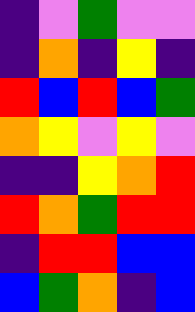[["indigo", "violet", "green", "violet", "violet"], ["indigo", "orange", "indigo", "yellow", "indigo"], ["red", "blue", "red", "blue", "green"], ["orange", "yellow", "violet", "yellow", "violet"], ["indigo", "indigo", "yellow", "orange", "red"], ["red", "orange", "green", "red", "red"], ["indigo", "red", "red", "blue", "blue"], ["blue", "green", "orange", "indigo", "blue"]]